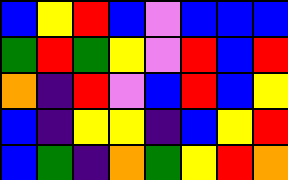[["blue", "yellow", "red", "blue", "violet", "blue", "blue", "blue"], ["green", "red", "green", "yellow", "violet", "red", "blue", "red"], ["orange", "indigo", "red", "violet", "blue", "red", "blue", "yellow"], ["blue", "indigo", "yellow", "yellow", "indigo", "blue", "yellow", "red"], ["blue", "green", "indigo", "orange", "green", "yellow", "red", "orange"]]